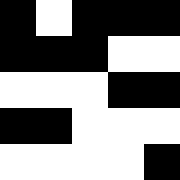[["black", "white", "black", "black", "black"], ["black", "black", "black", "white", "white"], ["white", "white", "white", "black", "black"], ["black", "black", "white", "white", "white"], ["white", "white", "white", "white", "black"]]